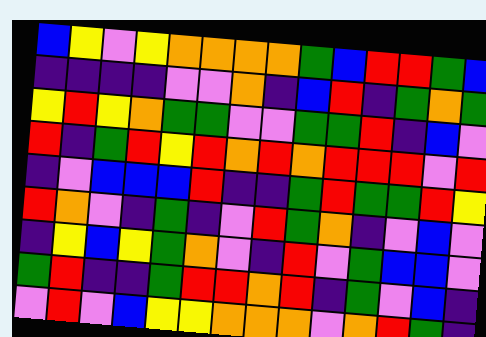[["blue", "yellow", "violet", "yellow", "orange", "orange", "orange", "orange", "green", "blue", "red", "red", "green", "blue"], ["indigo", "indigo", "indigo", "indigo", "violet", "violet", "orange", "indigo", "blue", "red", "indigo", "green", "orange", "green"], ["yellow", "red", "yellow", "orange", "green", "green", "violet", "violet", "green", "green", "red", "indigo", "blue", "violet"], ["red", "indigo", "green", "red", "yellow", "red", "orange", "red", "orange", "red", "red", "red", "violet", "red"], ["indigo", "violet", "blue", "blue", "blue", "red", "indigo", "indigo", "green", "red", "green", "green", "red", "yellow"], ["red", "orange", "violet", "indigo", "green", "indigo", "violet", "red", "green", "orange", "indigo", "violet", "blue", "violet"], ["indigo", "yellow", "blue", "yellow", "green", "orange", "violet", "indigo", "red", "violet", "green", "blue", "blue", "violet"], ["green", "red", "indigo", "indigo", "green", "red", "red", "orange", "red", "indigo", "green", "violet", "blue", "indigo"], ["violet", "red", "violet", "blue", "yellow", "yellow", "orange", "orange", "orange", "violet", "orange", "red", "green", "indigo"]]